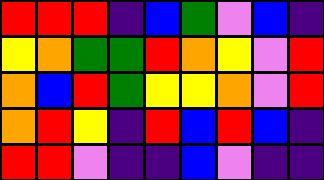[["red", "red", "red", "indigo", "blue", "green", "violet", "blue", "indigo"], ["yellow", "orange", "green", "green", "red", "orange", "yellow", "violet", "red"], ["orange", "blue", "red", "green", "yellow", "yellow", "orange", "violet", "red"], ["orange", "red", "yellow", "indigo", "red", "blue", "red", "blue", "indigo"], ["red", "red", "violet", "indigo", "indigo", "blue", "violet", "indigo", "indigo"]]